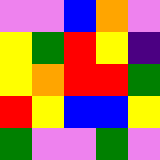[["violet", "violet", "blue", "orange", "violet"], ["yellow", "green", "red", "yellow", "indigo"], ["yellow", "orange", "red", "red", "green"], ["red", "yellow", "blue", "blue", "yellow"], ["green", "violet", "violet", "green", "violet"]]